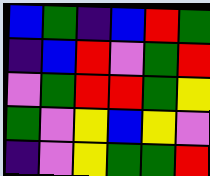[["blue", "green", "indigo", "blue", "red", "green"], ["indigo", "blue", "red", "violet", "green", "red"], ["violet", "green", "red", "red", "green", "yellow"], ["green", "violet", "yellow", "blue", "yellow", "violet"], ["indigo", "violet", "yellow", "green", "green", "red"]]